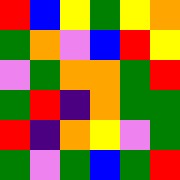[["red", "blue", "yellow", "green", "yellow", "orange"], ["green", "orange", "violet", "blue", "red", "yellow"], ["violet", "green", "orange", "orange", "green", "red"], ["green", "red", "indigo", "orange", "green", "green"], ["red", "indigo", "orange", "yellow", "violet", "green"], ["green", "violet", "green", "blue", "green", "red"]]